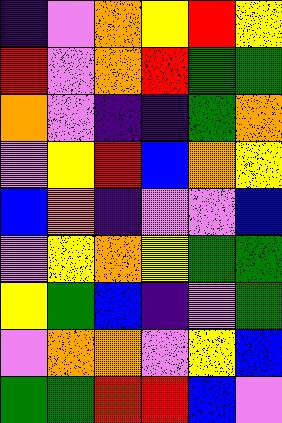[["indigo", "violet", "orange", "yellow", "red", "yellow"], ["red", "violet", "orange", "red", "green", "green"], ["orange", "violet", "indigo", "indigo", "green", "orange"], ["violet", "yellow", "red", "blue", "orange", "yellow"], ["blue", "orange", "indigo", "violet", "violet", "blue"], ["violet", "yellow", "orange", "yellow", "green", "green"], ["yellow", "green", "blue", "indigo", "violet", "green"], ["violet", "orange", "orange", "violet", "yellow", "blue"], ["green", "green", "red", "red", "blue", "violet"]]